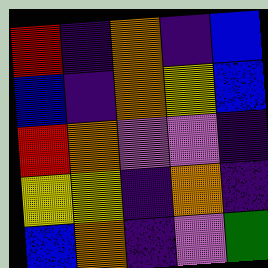[["red", "indigo", "orange", "indigo", "blue"], ["blue", "indigo", "orange", "yellow", "blue"], ["red", "orange", "violet", "violet", "indigo"], ["yellow", "yellow", "indigo", "orange", "indigo"], ["blue", "orange", "indigo", "violet", "green"]]